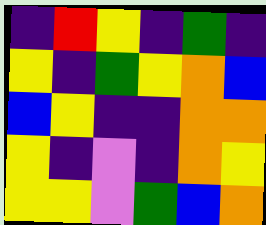[["indigo", "red", "yellow", "indigo", "green", "indigo"], ["yellow", "indigo", "green", "yellow", "orange", "blue"], ["blue", "yellow", "indigo", "indigo", "orange", "orange"], ["yellow", "indigo", "violet", "indigo", "orange", "yellow"], ["yellow", "yellow", "violet", "green", "blue", "orange"]]